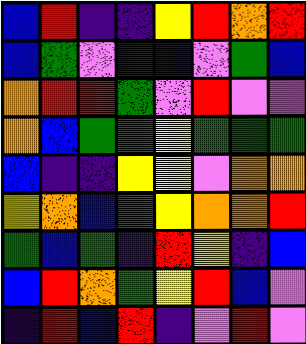[["blue", "red", "indigo", "indigo", "yellow", "red", "orange", "red"], ["blue", "green", "violet", "indigo", "blue", "violet", "green", "blue"], ["orange", "red", "red", "green", "violet", "red", "violet", "violet"], ["orange", "blue", "green", "green", "yellow", "green", "green", "green"], ["blue", "indigo", "indigo", "yellow", "yellow", "violet", "orange", "orange"], ["yellow", "orange", "blue", "green", "yellow", "orange", "orange", "red"], ["green", "blue", "green", "indigo", "red", "yellow", "indigo", "blue"], ["blue", "red", "orange", "green", "yellow", "red", "blue", "violet"], ["indigo", "red", "blue", "red", "indigo", "violet", "red", "violet"]]